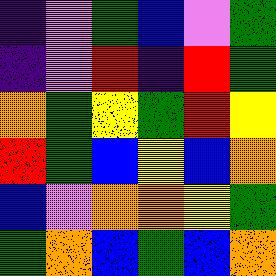[["indigo", "violet", "green", "blue", "violet", "green"], ["indigo", "violet", "red", "indigo", "red", "green"], ["orange", "green", "yellow", "green", "red", "yellow"], ["red", "green", "blue", "yellow", "blue", "orange"], ["blue", "violet", "orange", "orange", "yellow", "green"], ["green", "orange", "blue", "green", "blue", "orange"]]